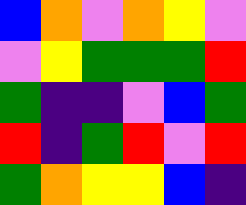[["blue", "orange", "violet", "orange", "yellow", "violet"], ["violet", "yellow", "green", "green", "green", "red"], ["green", "indigo", "indigo", "violet", "blue", "green"], ["red", "indigo", "green", "red", "violet", "red"], ["green", "orange", "yellow", "yellow", "blue", "indigo"]]